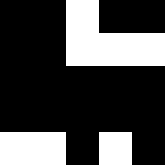[["black", "black", "white", "black", "black"], ["black", "black", "white", "white", "white"], ["black", "black", "black", "black", "black"], ["black", "black", "black", "black", "black"], ["white", "white", "black", "white", "black"]]